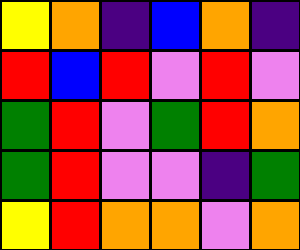[["yellow", "orange", "indigo", "blue", "orange", "indigo"], ["red", "blue", "red", "violet", "red", "violet"], ["green", "red", "violet", "green", "red", "orange"], ["green", "red", "violet", "violet", "indigo", "green"], ["yellow", "red", "orange", "orange", "violet", "orange"]]